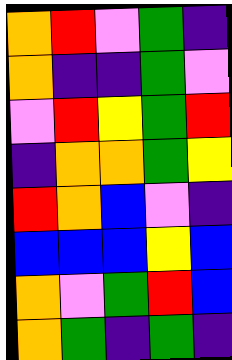[["orange", "red", "violet", "green", "indigo"], ["orange", "indigo", "indigo", "green", "violet"], ["violet", "red", "yellow", "green", "red"], ["indigo", "orange", "orange", "green", "yellow"], ["red", "orange", "blue", "violet", "indigo"], ["blue", "blue", "blue", "yellow", "blue"], ["orange", "violet", "green", "red", "blue"], ["orange", "green", "indigo", "green", "indigo"]]